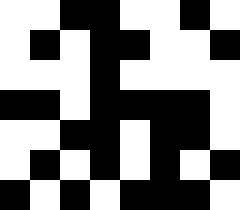[["white", "white", "black", "black", "white", "white", "black", "white"], ["white", "black", "white", "black", "black", "white", "white", "black"], ["white", "white", "white", "black", "white", "white", "white", "white"], ["black", "black", "white", "black", "black", "black", "black", "white"], ["white", "white", "black", "black", "white", "black", "black", "white"], ["white", "black", "white", "black", "white", "black", "white", "black"], ["black", "white", "black", "white", "black", "black", "black", "white"]]